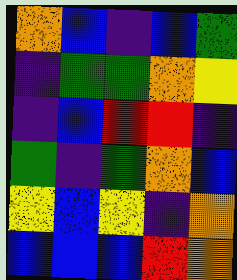[["orange", "blue", "indigo", "blue", "green"], ["indigo", "green", "green", "orange", "yellow"], ["indigo", "blue", "red", "red", "indigo"], ["green", "indigo", "green", "orange", "blue"], ["yellow", "blue", "yellow", "indigo", "orange"], ["blue", "blue", "blue", "red", "orange"]]